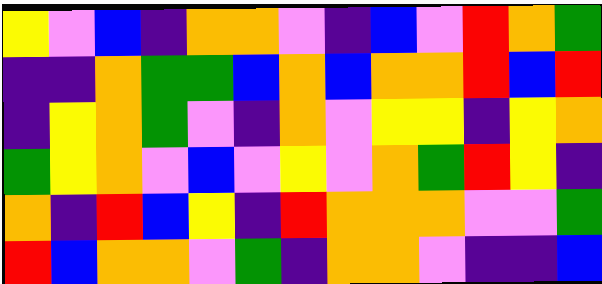[["yellow", "violet", "blue", "indigo", "orange", "orange", "violet", "indigo", "blue", "violet", "red", "orange", "green"], ["indigo", "indigo", "orange", "green", "green", "blue", "orange", "blue", "orange", "orange", "red", "blue", "red"], ["indigo", "yellow", "orange", "green", "violet", "indigo", "orange", "violet", "yellow", "yellow", "indigo", "yellow", "orange"], ["green", "yellow", "orange", "violet", "blue", "violet", "yellow", "violet", "orange", "green", "red", "yellow", "indigo"], ["orange", "indigo", "red", "blue", "yellow", "indigo", "red", "orange", "orange", "orange", "violet", "violet", "green"], ["red", "blue", "orange", "orange", "violet", "green", "indigo", "orange", "orange", "violet", "indigo", "indigo", "blue"]]